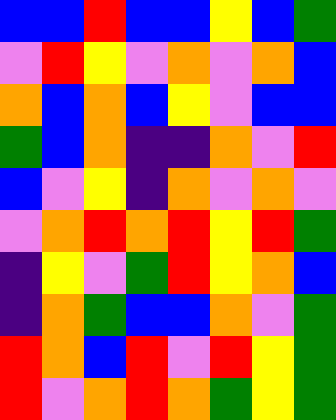[["blue", "blue", "red", "blue", "blue", "yellow", "blue", "green"], ["violet", "red", "yellow", "violet", "orange", "violet", "orange", "blue"], ["orange", "blue", "orange", "blue", "yellow", "violet", "blue", "blue"], ["green", "blue", "orange", "indigo", "indigo", "orange", "violet", "red"], ["blue", "violet", "yellow", "indigo", "orange", "violet", "orange", "violet"], ["violet", "orange", "red", "orange", "red", "yellow", "red", "green"], ["indigo", "yellow", "violet", "green", "red", "yellow", "orange", "blue"], ["indigo", "orange", "green", "blue", "blue", "orange", "violet", "green"], ["red", "orange", "blue", "red", "violet", "red", "yellow", "green"], ["red", "violet", "orange", "red", "orange", "green", "yellow", "green"]]